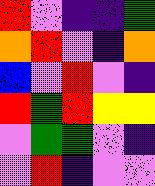[["red", "violet", "indigo", "indigo", "green"], ["orange", "red", "violet", "indigo", "orange"], ["blue", "violet", "red", "violet", "indigo"], ["red", "green", "red", "yellow", "yellow"], ["violet", "green", "green", "violet", "indigo"], ["violet", "red", "indigo", "violet", "violet"]]